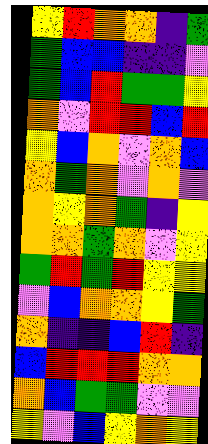[["yellow", "red", "orange", "orange", "indigo", "green"], ["green", "blue", "blue", "indigo", "indigo", "violet"], ["green", "blue", "red", "green", "green", "yellow"], ["orange", "violet", "red", "red", "blue", "red"], ["yellow", "blue", "orange", "violet", "orange", "blue"], ["orange", "green", "orange", "violet", "orange", "violet"], ["orange", "yellow", "orange", "green", "indigo", "yellow"], ["orange", "orange", "green", "orange", "violet", "yellow"], ["green", "red", "green", "red", "yellow", "yellow"], ["violet", "blue", "orange", "orange", "yellow", "green"], ["orange", "indigo", "indigo", "blue", "red", "indigo"], ["blue", "red", "red", "red", "orange", "orange"], ["orange", "blue", "green", "green", "violet", "violet"], ["yellow", "violet", "blue", "yellow", "orange", "yellow"]]